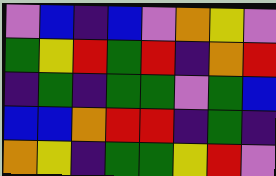[["violet", "blue", "indigo", "blue", "violet", "orange", "yellow", "violet"], ["green", "yellow", "red", "green", "red", "indigo", "orange", "red"], ["indigo", "green", "indigo", "green", "green", "violet", "green", "blue"], ["blue", "blue", "orange", "red", "red", "indigo", "green", "indigo"], ["orange", "yellow", "indigo", "green", "green", "yellow", "red", "violet"]]